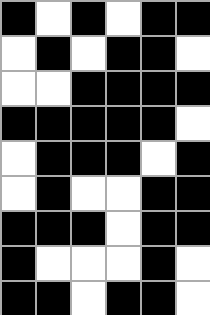[["black", "white", "black", "white", "black", "black"], ["white", "black", "white", "black", "black", "white"], ["white", "white", "black", "black", "black", "black"], ["black", "black", "black", "black", "black", "white"], ["white", "black", "black", "black", "white", "black"], ["white", "black", "white", "white", "black", "black"], ["black", "black", "black", "white", "black", "black"], ["black", "white", "white", "white", "black", "white"], ["black", "black", "white", "black", "black", "white"]]